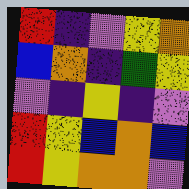[["red", "indigo", "violet", "yellow", "orange"], ["blue", "orange", "indigo", "green", "yellow"], ["violet", "indigo", "yellow", "indigo", "violet"], ["red", "yellow", "blue", "orange", "blue"], ["red", "yellow", "orange", "orange", "violet"]]